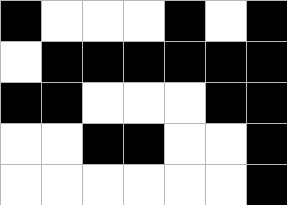[["black", "white", "white", "white", "black", "white", "black"], ["white", "black", "black", "black", "black", "black", "black"], ["black", "black", "white", "white", "white", "black", "black"], ["white", "white", "black", "black", "white", "white", "black"], ["white", "white", "white", "white", "white", "white", "black"]]